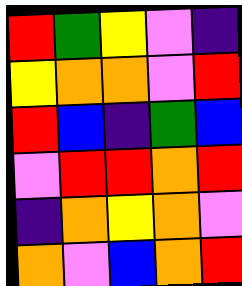[["red", "green", "yellow", "violet", "indigo"], ["yellow", "orange", "orange", "violet", "red"], ["red", "blue", "indigo", "green", "blue"], ["violet", "red", "red", "orange", "red"], ["indigo", "orange", "yellow", "orange", "violet"], ["orange", "violet", "blue", "orange", "red"]]